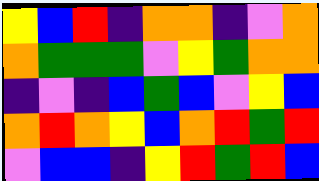[["yellow", "blue", "red", "indigo", "orange", "orange", "indigo", "violet", "orange"], ["orange", "green", "green", "green", "violet", "yellow", "green", "orange", "orange"], ["indigo", "violet", "indigo", "blue", "green", "blue", "violet", "yellow", "blue"], ["orange", "red", "orange", "yellow", "blue", "orange", "red", "green", "red"], ["violet", "blue", "blue", "indigo", "yellow", "red", "green", "red", "blue"]]